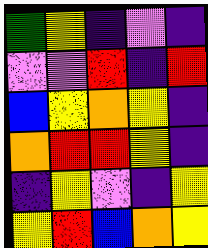[["green", "yellow", "indigo", "violet", "indigo"], ["violet", "violet", "red", "indigo", "red"], ["blue", "yellow", "orange", "yellow", "indigo"], ["orange", "red", "red", "yellow", "indigo"], ["indigo", "yellow", "violet", "indigo", "yellow"], ["yellow", "red", "blue", "orange", "yellow"]]